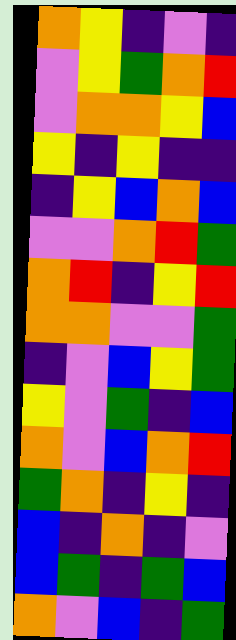[["orange", "yellow", "indigo", "violet", "indigo"], ["violet", "yellow", "green", "orange", "red"], ["violet", "orange", "orange", "yellow", "blue"], ["yellow", "indigo", "yellow", "indigo", "indigo"], ["indigo", "yellow", "blue", "orange", "blue"], ["violet", "violet", "orange", "red", "green"], ["orange", "red", "indigo", "yellow", "red"], ["orange", "orange", "violet", "violet", "green"], ["indigo", "violet", "blue", "yellow", "green"], ["yellow", "violet", "green", "indigo", "blue"], ["orange", "violet", "blue", "orange", "red"], ["green", "orange", "indigo", "yellow", "indigo"], ["blue", "indigo", "orange", "indigo", "violet"], ["blue", "green", "indigo", "green", "blue"], ["orange", "violet", "blue", "indigo", "green"]]